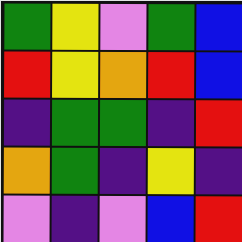[["green", "yellow", "violet", "green", "blue"], ["red", "yellow", "orange", "red", "blue"], ["indigo", "green", "green", "indigo", "red"], ["orange", "green", "indigo", "yellow", "indigo"], ["violet", "indigo", "violet", "blue", "red"]]